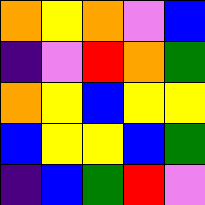[["orange", "yellow", "orange", "violet", "blue"], ["indigo", "violet", "red", "orange", "green"], ["orange", "yellow", "blue", "yellow", "yellow"], ["blue", "yellow", "yellow", "blue", "green"], ["indigo", "blue", "green", "red", "violet"]]